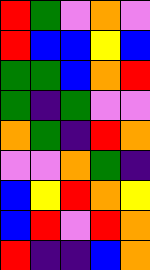[["red", "green", "violet", "orange", "violet"], ["red", "blue", "blue", "yellow", "blue"], ["green", "green", "blue", "orange", "red"], ["green", "indigo", "green", "violet", "violet"], ["orange", "green", "indigo", "red", "orange"], ["violet", "violet", "orange", "green", "indigo"], ["blue", "yellow", "red", "orange", "yellow"], ["blue", "red", "violet", "red", "orange"], ["red", "indigo", "indigo", "blue", "orange"]]